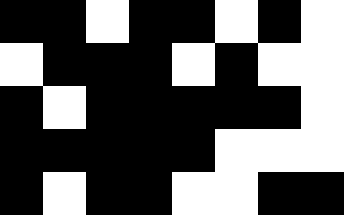[["black", "black", "white", "black", "black", "white", "black", "white"], ["white", "black", "black", "black", "white", "black", "white", "white"], ["black", "white", "black", "black", "black", "black", "black", "white"], ["black", "black", "black", "black", "black", "white", "white", "white"], ["black", "white", "black", "black", "white", "white", "black", "black"]]